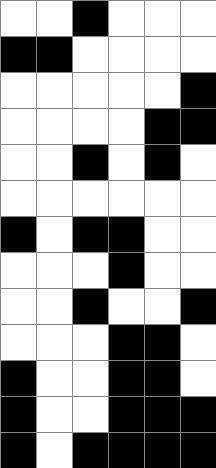[["white", "white", "black", "white", "white", "white"], ["black", "black", "white", "white", "white", "white"], ["white", "white", "white", "white", "white", "black"], ["white", "white", "white", "white", "black", "black"], ["white", "white", "black", "white", "black", "white"], ["white", "white", "white", "white", "white", "white"], ["black", "white", "black", "black", "white", "white"], ["white", "white", "white", "black", "white", "white"], ["white", "white", "black", "white", "white", "black"], ["white", "white", "white", "black", "black", "white"], ["black", "white", "white", "black", "black", "white"], ["black", "white", "white", "black", "black", "black"], ["black", "white", "black", "black", "black", "black"]]